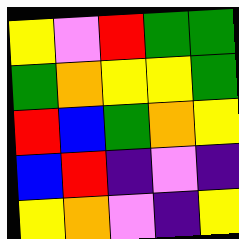[["yellow", "violet", "red", "green", "green"], ["green", "orange", "yellow", "yellow", "green"], ["red", "blue", "green", "orange", "yellow"], ["blue", "red", "indigo", "violet", "indigo"], ["yellow", "orange", "violet", "indigo", "yellow"]]